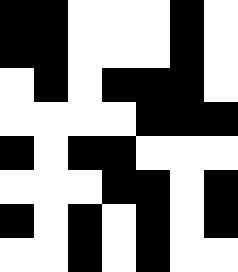[["black", "black", "white", "white", "white", "black", "white"], ["black", "black", "white", "white", "white", "black", "white"], ["white", "black", "white", "black", "black", "black", "white"], ["white", "white", "white", "white", "black", "black", "black"], ["black", "white", "black", "black", "white", "white", "white"], ["white", "white", "white", "black", "black", "white", "black"], ["black", "white", "black", "white", "black", "white", "black"], ["white", "white", "black", "white", "black", "white", "white"]]